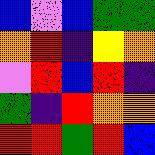[["blue", "violet", "blue", "green", "green"], ["orange", "red", "indigo", "yellow", "orange"], ["violet", "red", "blue", "red", "indigo"], ["green", "indigo", "red", "orange", "orange"], ["red", "red", "green", "red", "blue"]]